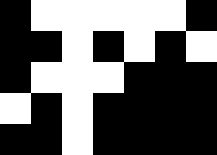[["black", "white", "white", "white", "white", "white", "black"], ["black", "black", "white", "black", "white", "black", "white"], ["black", "white", "white", "white", "black", "black", "black"], ["white", "black", "white", "black", "black", "black", "black"], ["black", "black", "white", "black", "black", "black", "black"]]